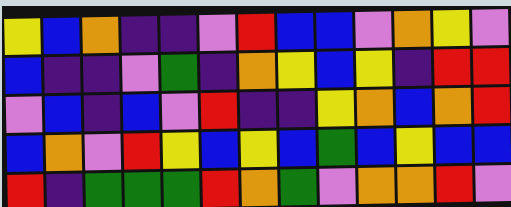[["yellow", "blue", "orange", "indigo", "indigo", "violet", "red", "blue", "blue", "violet", "orange", "yellow", "violet"], ["blue", "indigo", "indigo", "violet", "green", "indigo", "orange", "yellow", "blue", "yellow", "indigo", "red", "red"], ["violet", "blue", "indigo", "blue", "violet", "red", "indigo", "indigo", "yellow", "orange", "blue", "orange", "red"], ["blue", "orange", "violet", "red", "yellow", "blue", "yellow", "blue", "green", "blue", "yellow", "blue", "blue"], ["red", "indigo", "green", "green", "green", "red", "orange", "green", "violet", "orange", "orange", "red", "violet"]]